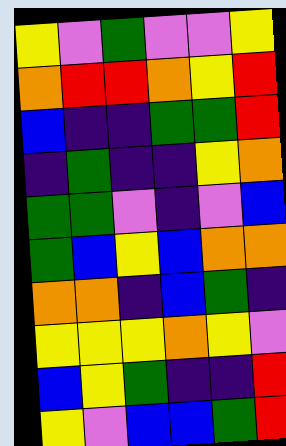[["yellow", "violet", "green", "violet", "violet", "yellow"], ["orange", "red", "red", "orange", "yellow", "red"], ["blue", "indigo", "indigo", "green", "green", "red"], ["indigo", "green", "indigo", "indigo", "yellow", "orange"], ["green", "green", "violet", "indigo", "violet", "blue"], ["green", "blue", "yellow", "blue", "orange", "orange"], ["orange", "orange", "indigo", "blue", "green", "indigo"], ["yellow", "yellow", "yellow", "orange", "yellow", "violet"], ["blue", "yellow", "green", "indigo", "indigo", "red"], ["yellow", "violet", "blue", "blue", "green", "red"]]